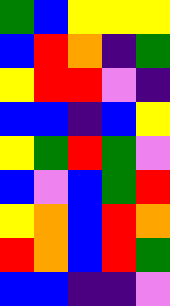[["green", "blue", "yellow", "yellow", "yellow"], ["blue", "red", "orange", "indigo", "green"], ["yellow", "red", "red", "violet", "indigo"], ["blue", "blue", "indigo", "blue", "yellow"], ["yellow", "green", "red", "green", "violet"], ["blue", "violet", "blue", "green", "red"], ["yellow", "orange", "blue", "red", "orange"], ["red", "orange", "blue", "red", "green"], ["blue", "blue", "indigo", "indigo", "violet"]]